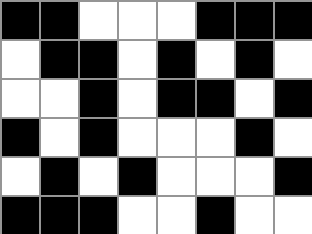[["black", "black", "white", "white", "white", "black", "black", "black"], ["white", "black", "black", "white", "black", "white", "black", "white"], ["white", "white", "black", "white", "black", "black", "white", "black"], ["black", "white", "black", "white", "white", "white", "black", "white"], ["white", "black", "white", "black", "white", "white", "white", "black"], ["black", "black", "black", "white", "white", "black", "white", "white"]]